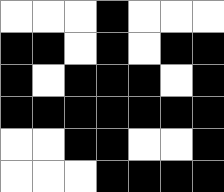[["white", "white", "white", "black", "white", "white", "white"], ["black", "black", "white", "black", "white", "black", "black"], ["black", "white", "black", "black", "black", "white", "black"], ["black", "black", "black", "black", "black", "black", "black"], ["white", "white", "black", "black", "white", "white", "black"], ["white", "white", "white", "black", "black", "black", "black"]]